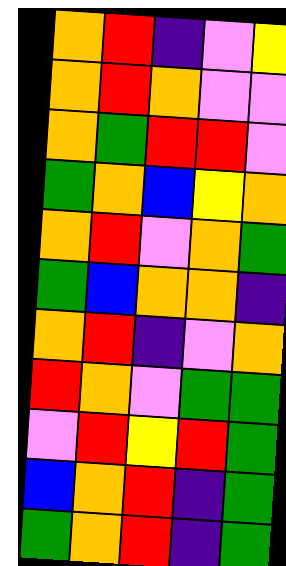[["orange", "red", "indigo", "violet", "yellow"], ["orange", "red", "orange", "violet", "violet"], ["orange", "green", "red", "red", "violet"], ["green", "orange", "blue", "yellow", "orange"], ["orange", "red", "violet", "orange", "green"], ["green", "blue", "orange", "orange", "indigo"], ["orange", "red", "indigo", "violet", "orange"], ["red", "orange", "violet", "green", "green"], ["violet", "red", "yellow", "red", "green"], ["blue", "orange", "red", "indigo", "green"], ["green", "orange", "red", "indigo", "green"]]